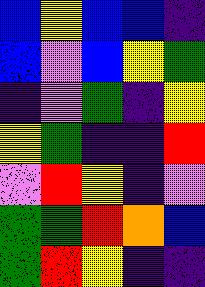[["blue", "yellow", "blue", "blue", "indigo"], ["blue", "violet", "blue", "yellow", "green"], ["indigo", "violet", "green", "indigo", "yellow"], ["yellow", "green", "indigo", "indigo", "red"], ["violet", "red", "yellow", "indigo", "violet"], ["green", "green", "red", "orange", "blue"], ["green", "red", "yellow", "indigo", "indigo"]]